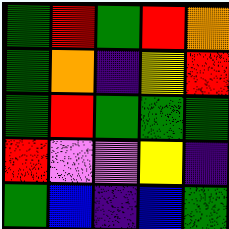[["green", "red", "green", "red", "orange"], ["green", "orange", "indigo", "yellow", "red"], ["green", "red", "green", "green", "green"], ["red", "violet", "violet", "yellow", "indigo"], ["green", "blue", "indigo", "blue", "green"]]